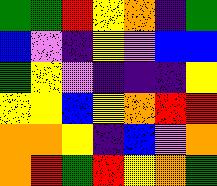[["green", "green", "red", "yellow", "orange", "indigo", "green"], ["blue", "violet", "indigo", "yellow", "violet", "blue", "blue"], ["green", "yellow", "violet", "indigo", "indigo", "indigo", "yellow"], ["yellow", "yellow", "blue", "yellow", "orange", "red", "red"], ["orange", "orange", "yellow", "indigo", "blue", "violet", "orange"], ["orange", "red", "green", "red", "yellow", "orange", "green"]]